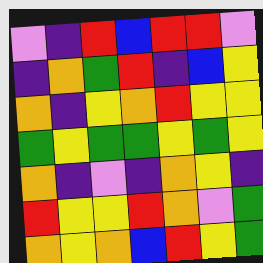[["violet", "indigo", "red", "blue", "red", "red", "violet"], ["indigo", "orange", "green", "red", "indigo", "blue", "yellow"], ["orange", "indigo", "yellow", "orange", "red", "yellow", "yellow"], ["green", "yellow", "green", "green", "yellow", "green", "yellow"], ["orange", "indigo", "violet", "indigo", "orange", "yellow", "indigo"], ["red", "yellow", "yellow", "red", "orange", "violet", "green"], ["orange", "yellow", "orange", "blue", "red", "yellow", "green"]]